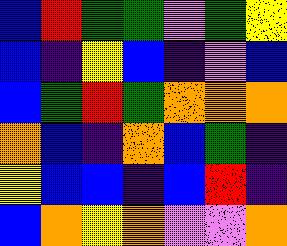[["blue", "red", "green", "green", "violet", "green", "yellow"], ["blue", "indigo", "yellow", "blue", "indigo", "violet", "blue"], ["blue", "green", "red", "green", "orange", "orange", "orange"], ["orange", "blue", "indigo", "orange", "blue", "green", "indigo"], ["yellow", "blue", "blue", "indigo", "blue", "red", "indigo"], ["blue", "orange", "yellow", "orange", "violet", "violet", "orange"]]